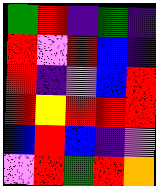[["green", "red", "indigo", "green", "indigo"], ["red", "violet", "red", "blue", "indigo"], ["red", "indigo", "violet", "blue", "red"], ["red", "yellow", "red", "red", "red"], ["blue", "red", "blue", "indigo", "violet"], ["violet", "red", "green", "red", "orange"]]